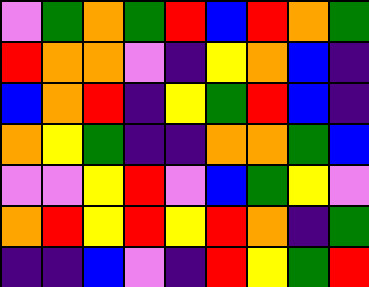[["violet", "green", "orange", "green", "red", "blue", "red", "orange", "green"], ["red", "orange", "orange", "violet", "indigo", "yellow", "orange", "blue", "indigo"], ["blue", "orange", "red", "indigo", "yellow", "green", "red", "blue", "indigo"], ["orange", "yellow", "green", "indigo", "indigo", "orange", "orange", "green", "blue"], ["violet", "violet", "yellow", "red", "violet", "blue", "green", "yellow", "violet"], ["orange", "red", "yellow", "red", "yellow", "red", "orange", "indigo", "green"], ["indigo", "indigo", "blue", "violet", "indigo", "red", "yellow", "green", "red"]]